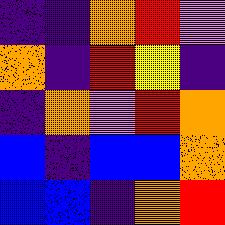[["indigo", "indigo", "orange", "red", "violet"], ["orange", "indigo", "red", "yellow", "indigo"], ["indigo", "orange", "violet", "red", "orange"], ["blue", "indigo", "blue", "blue", "orange"], ["blue", "blue", "indigo", "orange", "red"]]